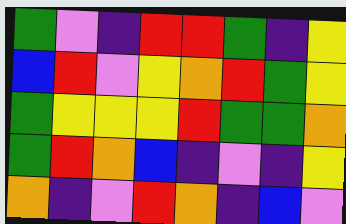[["green", "violet", "indigo", "red", "red", "green", "indigo", "yellow"], ["blue", "red", "violet", "yellow", "orange", "red", "green", "yellow"], ["green", "yellow", "yellow", "yellow", "red", "green", "green", "orange"], ["green", "red", "orange", "blue", "indigo", "violet", "indigo", "yellow"], ["orange", "indigo", "violet", "red", "orange", "indigo", "blue", "violet"]]